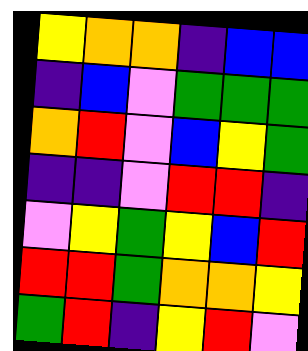[["yellow", "orange", "orange", "indigo", "blue", "blue"], ["indigo", "blue", "violet", "green", "green", "green"], ["orange", "red", "violet", "blue", "yellow", "green"], ["indigo", "indigo", "violet", "red", "red", "indigo"], ["violet", "yellow", "green", "yellow", "blue", "red"], ["red", "red", "green", "orange", "orange", "yellow"], ["green", "red", "indigo", "yellow", "red", "violet"]]